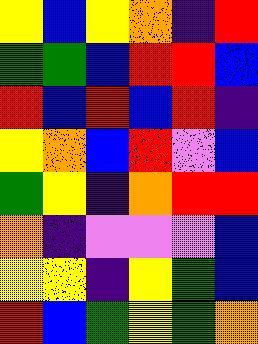[["yellow", "blue", "yellow", "orange", "indigo", "red"], ["green", "green", "blue", "red", "red", "blue"], ["red", "blue", "red", "blue", "red", "indigo"], ["yellow", "orange", "blue", "red", "violet", "blue"], ["green", "yellow", "indigo", "orange", "red", "red"], ["orange", "indigo", "violet", "violet", "violet", "blue"], ["yellow", "yellow", "indigo", "yellow", "green", "blue"], ["red", "blue", "green", "yellow", "green", "orange"]]